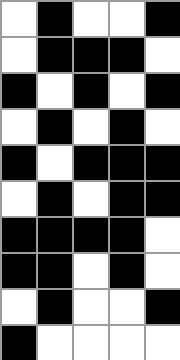[["white", "black", "white", "white", "black"], ["white", "black", "black", "black", "white"], ["black", "white", "black", "white", "black"], ["white", "black", "white", "black", "white"], ["black", "white", "black", "black", "black"], ["white", "black", "white", "black", "black"], ["black", "black", "black", "black", "white"], ["black", "black", "white", "black", "white"], ["white", "black", "white", "white", "black"], ["black", "white", "white", "white", "white"]]